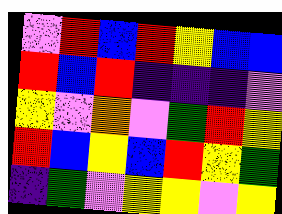[["violet", "red", "blue", "red", "yellow", "blue", "blue"], ["red", "blue", "red", "indigo", "indigo", "indigo", "violet"], ["yellow", "violet", "orange", "violet", "green", "red", "yellow"], ["red", "blue", "yellow", "blue", "red", "yellow", "green"], ["indigo", "green", "violet", "yellow", "yellow", "violet", "yellow"]]